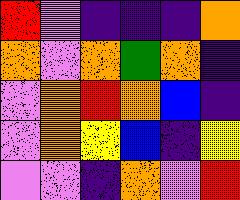[["red", "violet", "indigo", "indigo", "indigo", "orange"], ["orange", "violet", "orange", "green", "orange", "indigo"], ["violet", "orange", "red", "orange", "blue", "indigo"], ["violet", "orange", "yellow", "blue", "indigo", "yellow"], ["violet", "violet", "indigo", "orange", "violet", "red"]]